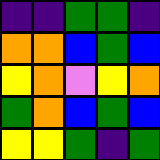[["indigo", "indigo", "green", "green", "indigo"], ["orange", "orange", "blue", "green", "blue"], ["yellow", "orange", "violet", "yellow", "orange"], ["green", "orange", "blue", "green", "blue"], ["yellow", "yellow", "green", "indigo", "green"]]